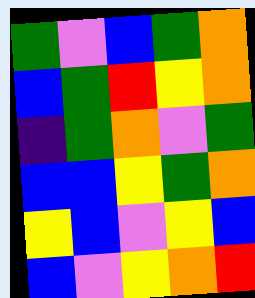[["green", "violet", "blue", "green", "orange"], ["blue", "green", "red", "yellow", "orange"], ["indigo", "green", "orange", "violet", "green"], ["blue", "blue", "yellow", "green", "orange"], ["yellow", "blue", "violet", "yellow", "blue"], ["blue", "violet", "yellow", "orange", "red"]]